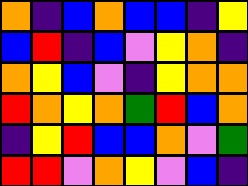[["orange", "indigo", "blue", "orange", "blue", "blue", "indigo", "yellow"], ["blue", "red", "indigo", "blue", "violet", "yellow", "orange", "indigo"], ["orange", "yellow", "blue", "violet", "indigo", "yellow", "orange", "orange"], ["red", "orange", "yellow", "orange", "green", "red", "blue", "orange"], ["indigo", "yellow", "red", "blue", "blue", "orange", "violet", "green"], ["red", "red", "violet", "orange", "yellow", "violet", "blue", "indigo"]]